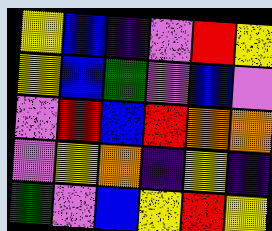[["yellow", "blue", "indigo", "violet", "red", "yellow"], ["yellow", "blue", "green", "violet", "blue", "violet"], ["violet", "red", "blue", "red", "orange", "orange"], ["violet", "yellow", "orange", "indigo", "yellow", "indigo"], ["green", "violet", "blue", "yellow", "red", "yellow"]]